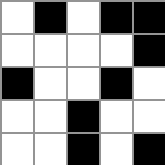[["white", "black", "white", "black", "black"], ["white", "white", "white", "white", "black"], ["black", "white", "white", "black", "white"], ["white", "white", "black", "white", "white"], ["white", "white", "black", "white", "black"]]